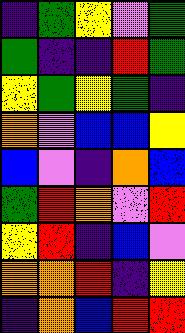[["indigo", "green", "yellow", "violet", "green"], ["green", "indigo", "indigo", "red", "green"], ["yellow", "green", "yellow", "green", "indigo"], ["orange", "violet", "blue", "blue", "yellow"], ["blue", "violet", "indigo", "orange", "blue"], ["green", "red", "orange", "violet", "red"], ["yellow", "red", "indigo", "blue", "violet"], ["orange", "orange", "red", "indigo", "yellow"], ["indigo", "orange", "blue", "red", "red"]]